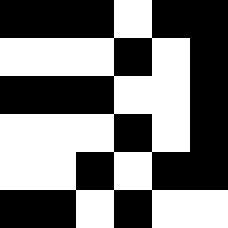[["black", "black", "black", "white", "black", "black"], ["white", "white", "white", "black", "white", "black"], ["black", "black", "black", "white", "white", "black"], ["white", "white", "white", "black", "white", "black"], ["white", "white", "black", "white", "black", "black"], ["black", "black", "white", "black", "white", "white"]]